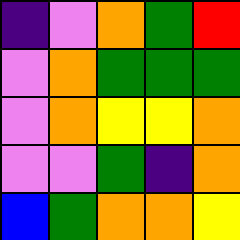[["indigo", "violet", "orange", "green", "red"], ["violet", "orange", "green", "green", "green"], ["violet", "orange", "yellow", "yellow", "orange"], ["violet", "violet", "green", "indigo", "orange"], ["blue", "green", "orange", "orange", "yellow"]]